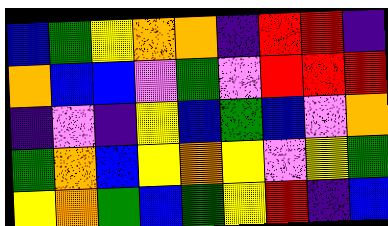[["blue", "green", "yellow", "orange", "orange", "indigo", "red", "red", "indigo"], ["orange", "blue", "blue", "violet", "green", "violet", "red", "red", "red"], ["indigo", "violet", "indigo", "yellow", "blue", "green", "blue", "violet", "orange"], ["green", "orange", "blue", "yellow", "orange", "yellow", "violet", "yellow", "green"], ["yellow", "orange", "green", "blue", "green", "yellow", "red", "indigo", "blue"]]